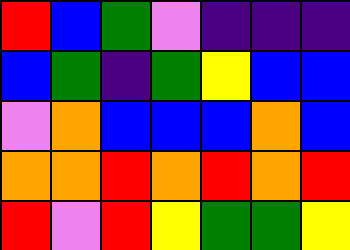[["red", "blue", "green", "violet", "indigo", "indigo", "indigo"], ["blue", "green", "indigo", "green", "yellow", "blue", "blue"], ["violet", "orange", "blue", "blue", "blue", "orange", "blue"], ["orange", "orange", "red", "orange", "red", "orange", "red"], ["red", "violet", "red", "yellow", "green", "green", "yellow"]]